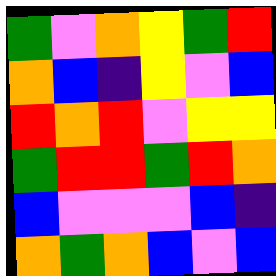[["green", "violet", "orange", "yellow", "green", "red"], ["orange", "blue", "indigo", "yellow", "violet", "blue"], ["red", "orange", "red", "violet", "yellow", "yellow"], ["green", "red", "red", "green", "red", "orange"], ["blue", "violet", "violet", "violet", "blue", "indigo"], ["orange", "green", "orange", "blue", "violet", "blue"]]